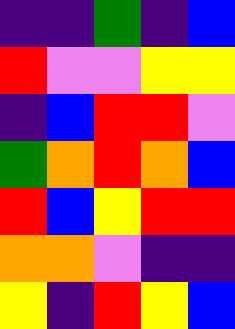[["indigo", "indigo", "green", "indigo", "blue"], ["red", "violet", "violet", "yellow", "yellow"], ["indigo", "blue", "red", "red", "violet"], ["green", "orange", "red", "orange", "blue"], ["red", "blue", "yellow", "red", "red"], ["orange", "orange", "violet", "indigo", "indigo"], ["yellow", "indigo", "red", "yellow", "blue"]]